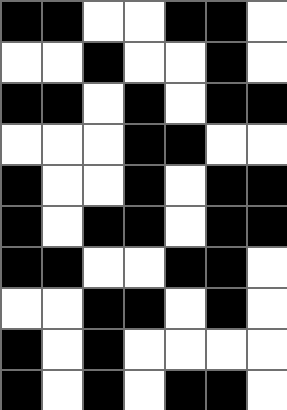[["black", "black", "white", "white", "black", "black", "white"], ["white", "white", "black", "white", "white", "black", "white"], ["black", "black", "white", "black", "white", "black", "black"], ["white", "white", "white", "black", "black", "white", "white"], ["black", "white", "white", "black", "white", "black", "black"], ["black", "white", "black", "black", "white", "black", "black"], ["black", "black", "white", "white", "black", "black", "white"], ["white", "white", "black", "black", "white", "black", "white"], ["black", "white", "black", "white", "white", "white", "white"], ["black", "white", "black", "white", "black", "black", "white"]]